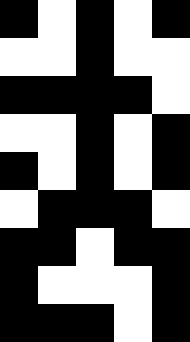[["black", "white", "black", "white", "black"], ["white", "white", "black", "white", "white"], ["black", "black", "black", "black", "white"], ["white", "white", "black", "white", "black"], ["black", "white", "black", "white", "black"], ["white", "black", "black", "black", "white"], ["black", "black", "white", "black", "black"], ["black", "white", "white", "white", "black"], ["black", "black", "black", "white", "black"]]